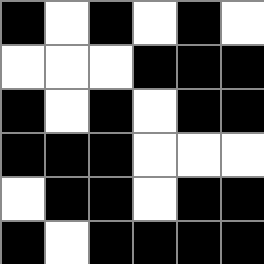[["black", "white", "black", "white", "black", "white"], ["white", "white", "white", "black", "black", "black"], ["black", "white", "black", "white", "black", "black"], ["black", "black", "black", "white", "white", "white"], ["white", "black", "black", "white", "black", "black"], ["black", "white", "black", "black", "black", "black"]]